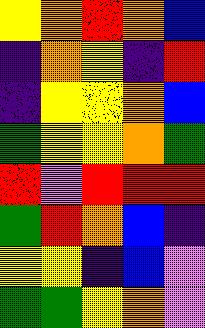[["yellow", "orange", "red", "orange", "blue"], ["indigo", "orange", "yellow", "indigo", "red"], ["indigo", "yellow", "yellow", "orange", "blue"], ["green", "yellow", "yellow", "orange", "green"], ["red", "violet", "red", "red", "red"], ["green", "red", "orange", "blue", "indigo"], ["yellow", "yellow", "indigo", "blue", "violet"], ["green", "green", "yellow", "orange", "violet"]]